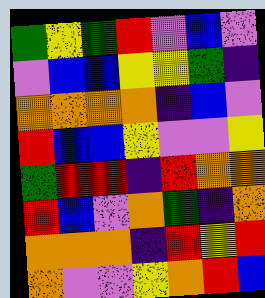[["green", "yellow", "green", "red", "violet", "blue", "violet"], ["violet", "blue", "blue", "yellow", "yellow", "green", "indigo"], ["orange", "orange", "orange", "orange", "indigo", "blue", "violet"], ["red", "blue", "blue", "yellow", "violet", "violet", "yellow"], ["green", "red", "red", "indigo", "red", "orange", "orange"], ["red", "blue", "violet", "orange", "green", "indigo", "orange"], ["orange", "orange", "orange", "indigo", "red", "yellow", "red"], ["orange", "violet", "violet", "yellow", "orange", "red", "blue"]]